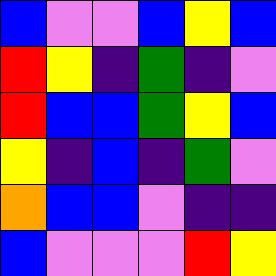[["blue", "violet", "violet", "blue", "yellow", "blue"], ["red", "yellow", "indigo", "green", "indigo", "violet"], ["red", "blue", "blue", "green", "yellow", "blue"], ["yellow", "indigo", "blue", "indigo", "green", "violet"], ["orange", "blue", "blue", "violet", "indigo", "indigo"], ["blue", "violet", "violet", "violet", "red", "yellow"]]